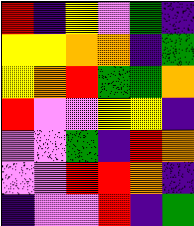[["red", "indigo", "yellow", "violet", "green", "indigo"], ["yellow", "yellow", "orange", "orange", "indigo", "green"], ["yellow", "orange", "red", "green", "green", "orange"], ["red", "violet", "violet", "yellow", "yellow", "indigo"], ["violet", "violet", "green", "indigo", "red", "orange"], ["violet", "violet", "red", "red", "orange", "indigo"], ["indigo", "violet", "violet", "red", "indigo", "green"]]